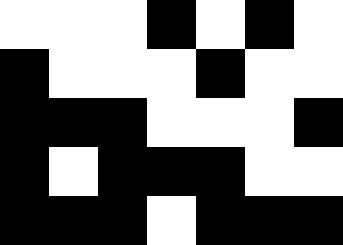[["white", "white", "white", "black", "white", "black", "white"], ["black", "white", "white", "white", "black", "white", "white"], ["black", "black", "black", "white", "white", "white", "black"], ["black", "white", "black", "black", "black", "white", "white"], ["black", "black", "black", "white", "black", "black", "black"]]